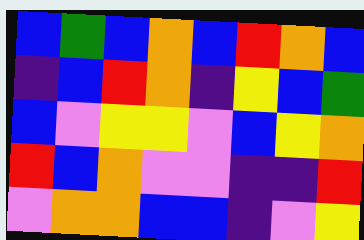[["blue", "green", "blue", "orange", "blue", "red", "orange", "blue"], ["indigo", "blue", "red", "orange", "indigo", "yellow", "blue", "green"], ["blue", "violet", "yellow", "yellow", "violet", "blue", "yellow", "orange"], ["red", "blue", "orange", "violet", "violet", "indigo", "indigo", "red"], ["violet", "orange", "orange", "blue", "blue", "indigo", "violet", "yellow"]]